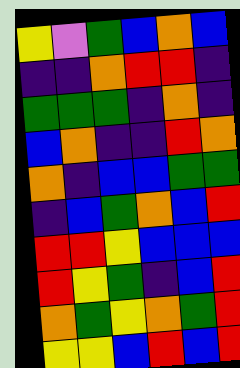[["yellow", "violet", "green", "blue", "orange", "blue"], ["indigo", "indigo", "orange", "red", "red", "indigo"], ["green", "green", "green", "indigo", "orange", "indigo"], ["blue", "orange", "indigo", "indigo", "red", "orange"], ["orange", "indigo", "blue", "blue", "green", "green"], ["indigo", "blue", "green", "orange", "blue", "red"], ["red", "red", "yellow", "blue", "blue", "blue"], ["red", "yellow", "green", "indigo", "blue", "red"], ["orange", "green", "yellow", "orange", "green", "red"], ["yellow", "yellow", "blue", "red", "blue", "red"]]